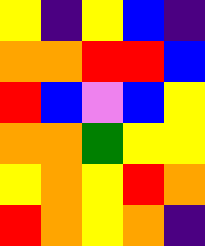[["yellow", "indigo", "yellow", "blue", "indigo"], ["orange", "orange", "red", "red", "blue"], ["red", "blue", "violet", "blue", "yellow"], ["orange", "orange", "green", "yellow", "yellow"], ["yellow", "orange", "yellow", "red", "orange"], ["red", "orange", "yellow", "orange", "indigo"]]